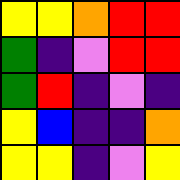[["yellow", "yellow", "orange", "red", "red"], ["green", "indigo", "violet", "red", "red"], ["green", "red", "indigo", "violet", "indigo"], ["yellow", "blue", "indigo", "indigo", "orange"], ["yellow", "yellow", "indigo", "violet", "yellow"]]